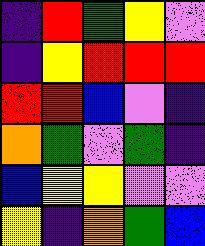[["indigo", "red", "green", "yellow", "violet"], ["indigo", "yellow", "red", "red", "red"], ["red", "red", "blue", "violet", "indigo"], ["orange", "green", "violet", "green", "indigo"], ["blue", "yellow", "yellow", "violet", "violet"], ["yellow", "indigo", "orange", "green", "blue"]]